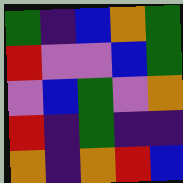[["green", "indigo", "blue", "orange", "green"], ["red", "violet", "violet", "blue", "green"], ["violet", "blue", "green", "violet", "orange"], ["red", "indigo", "green", "indigo", "indigo"], ["orange", "indigo", "orange", "red", "blue"]]